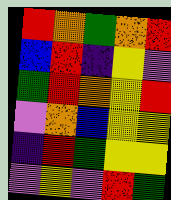[["red", "orange", "green", "orange", "red"], ["blue", "red", "indigo", "yellow", "violet"], ["green", "red", "orange", "yellow", "red"], ["violet", "orange", "blue", "yellow", "yellow"], ["indigo", "red", "green", "yellow", "yellow"], ["violet", "yellow", "violet", "red", "green"]]